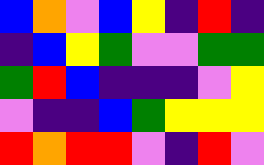[["blue", "orange", "violet", "blue", "yellow", "indigo", "red", "indigo"], ["indigo", "blue", "yellow", "green", "violet", "violet", "green", "green"], ["green", "red", "blue", "indigo", "indigo", "indigo", "violet", "yellow"], ["violet", "indigo", "indigo", "blue", "green", "yellow", "yellow", "yellow"], ["red", "orange", "red", "red", "violet", "indigo", "red", "violet"]]